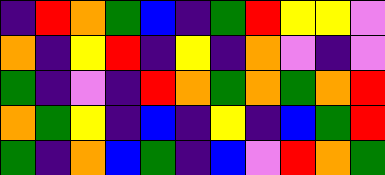[["indigo", "red", "orange", "green", "blue", "indigo", "green", "red", "yellow", "yellow", "violet"], ["orange", "indigo", "yellow", "red", "indigo", "yellow", "indigo", "orange", "violet", "indigo", "violet"], ["green", "indigo", "violet", "indigo", "red", "orange", "green", "orange", "green", "orange", "red"], ["orange", "green", "yellow", "indigo", "blue", "indigo", "yellow", "indigo", "blue", "green", "red"], ["green", "indigo", "orange", "blue", "green", "indigo", "blue", "violet", "red", "orange", "green"]]